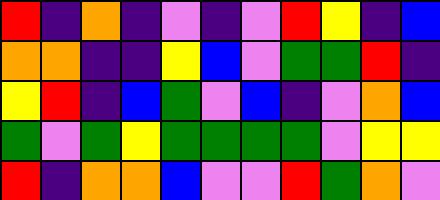[["red", "indigo", "orange", "indigo", "violet", "indigo", "violet", "red", "yellow", "indigo", "blue"], ["orange", "orange", "indigo", "indigo", "yellow", "blue", "violet", "green", "green", "red", "indigo"], ["yellow", "red", "indigo", "blue", "green", "violet", "blue", "indigo", "violet", "orange", "blue"], ["green", "violet", "green", "yellow", "green", "green", "green", "green", "violet", "yellow", "yellow"], ["red", "indigo", "orange", "orange", "blue", "violet", "violet", "red", "green", "orange", "violet"]]